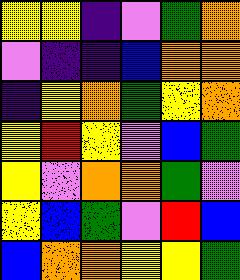[["yellow", "yellow", "indigo", "violet", "green", "orange"], ["violet", "indigo", "indigo", "blue", "orange", "orange"], ["indigo", "yellow", "orange", "green", "yellow", "orange"], ["yellow", "red", "yellow", "violet", "blue", "green"], ["yellow", "violet", "orange", "orange", "green", "violet"], ["yellow", "blue", "green", "violet", "red", "blue"], ["blue", "orange", "orange", "yellow", "yellow", "green"]]